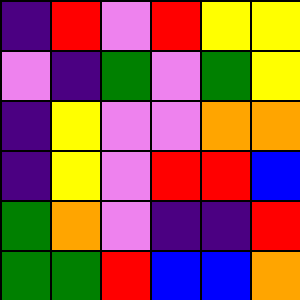[["indigo", "red", "violet", "red", "yellow", "yellow"], ["violet", "indigo", "green", "violet", "green", "yellow"], ["indigo", "yellow", "violet", "violet", "orange", "orange"], ["indigo", "yellow", "violet", "red", "red", "blue"], ["green", "orange", "violet", "indigo", "indigo", "red"], ["green", "green", "red", "blue", "blue", "orange"]]